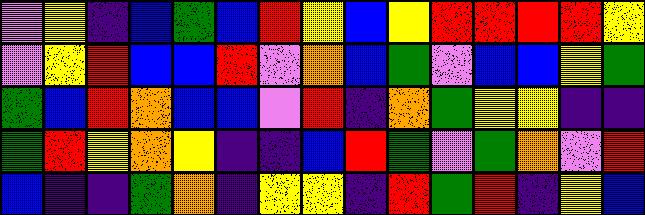[["violet", "yellow", "indigo", "blue", "green", "blue", "red", "yellow", "blue", "yellow", "red", "red", "red", "red", "yellow"], ["violet", "yellow", "red", "blue", "blue", "red", "violet", "orange", "blue", "green", "violet", "blue", "blue", "yellow", "green"], ["green", "blue", "red", "orange", "blue", "blue", "violet", "red", "indigo", "orange", "green", "yellow", "yellow", "indigo", "indigo"], ["green", "red", "yellow", "orange", "yellow", "indigo", "indigo", "blue", "red", "green", "violet", "green", "orange", "violet", "red"], ["blue", "indigo", "indigo", "green", "orange", "indigo", "yellow", "yellow", "indigo", "red", "green", "red", "indigo", "yellow", "blue"]]